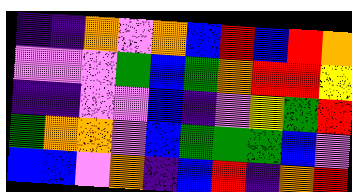[["indigo", "indigo", "orange", "violet", "orange", "blue", "red", "blue", "red", "orange"], ["violet", "violet", "violet", "green", "blue", "green", "orange", "red", "red", "yellow"], ["indigo", "indigo", "violet", "violet", "blue", "indigo", "violet", "yellow", "green", "red"], ["green", "orange", "orange", "violet", "blue", "green", "green", "green", "blue", "violet"], ["blue", "blue", "violet", "orange", "indigo", "blue", "red", "indigo", "orange", "red"]]